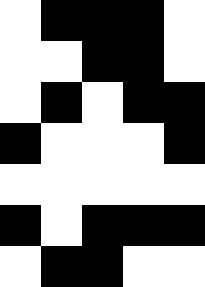[["white", "black", "black", "black", "white"], ["white", "white", "black", "black", "white"], ["white", "black", "white", "black", "black"], ["black", "white", "white", "white", "black"], ["white", "white", "white", "white", "white"], ["black", "white", "black", "black", "black"], ["white", "black", "black", "white", "white"]]